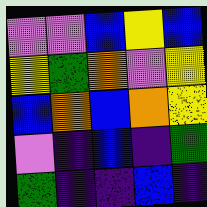[["violet", "violet", "blue", "yellow", "blue"], ["yellow", "green", "orange", "violet", "yellow"], ["blue", "orange", "blue", "orange", "yellow"], ["violet", "indigo", "blue", "indigo", "green"], ["green", "indigo", "indigo", "blue", "indigo"]]